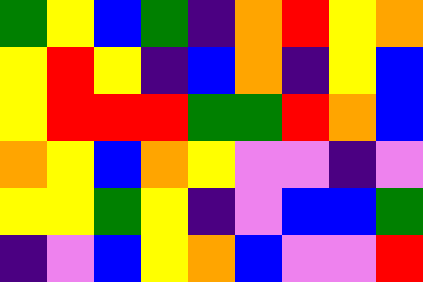[["green", "yellow", "blue", "green", "indigo", "orange", "red", "yellow", "orange"], ["yellow", "red", "yellow", "indigo", "blue", "orange", "indigo", "yellow", "blue"], ["yellow", "red", "red", "red", "green", "green", "red", "orange", "blue"], ["orange", "yellow", "blue", "orange", "yellow", "violet", "violet", "indigo", "violet"], ["yellow", "yellow", "green", "yellow", "indigo", "violet", "blue", "blue", "green"], ["indigo", "violet", "blue", "yellow", "orange", "blue", "violet", "violet", "red"]]